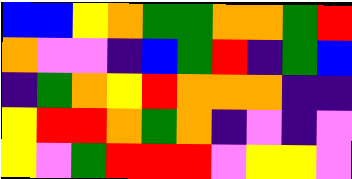[["blue", "blue", "yellow", "orange", "green", "green", "orange", "orange", "green", "red"], ["orange", "violet", "violet", "indigo", "blue", "green", "red", "indigo", "green", "blue"], ["indigo", "green", "orange", "yellow", "red", "orange", "orange", "orange", "indigo", "indigo"], ["yellow", "red", "red", "orange", "green", "orange", "indigo", "violet", "indigo", "violet"], ["yellow", "violet", "green", "red", "red", "red", "violet", "yellow", "yellow", "violet"]]